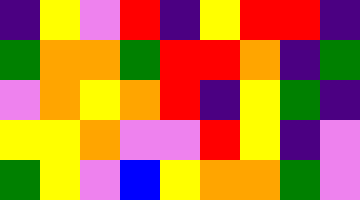[["indigo", "yellow", "violet", "red", "indigo", "yellow", "red", "red", "indigo"], ["green", "orange", "orange", "green", "red", "red", "orange", "indigo", "green"], ["violet", "orange", "yellow", "orange", "red", "indigo", "yellow", "green", "indigo"], ["yellow", "yellow", "orange", "violet", "violet", "red", "yellow", "indigo", "violet"], ["green", "yellow", "violet", "blue", "yellow", "orange", "orange", "green", "violet"]]